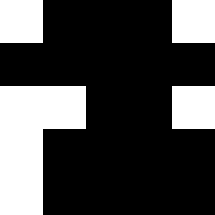[["white", "black", "black", "black", "white"], ["black", "black", "black", "black", "black"], ["white", "white", "black", "black", "white"], ["white", "black", "black", "black", "black"], ["white", "black", "black", "black", "black"]]